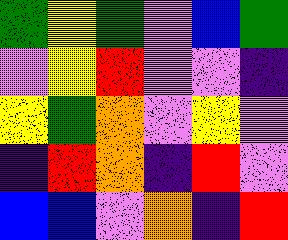[["green", "yellow", "green", "violet", "blue", "green"], ["violet", "yellow", "red", "violet", "violet", "indigo"], ["yellow", "green", "orange", "violet", "yellow", "violet"], ["indigo", "red", "orange", "indigo", "red", "violet"], ["blue", "blue", "violet", "orange", "indigo", "red"]]